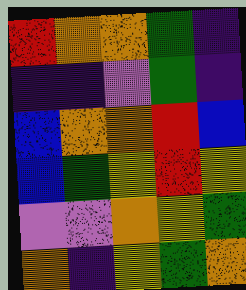[["red", "orange", "orange", "green", "indigo"], ["indigo", "indigo", "violet", "green", "indigo"], ["blue", "orange", "orange", "red", "blue"], ["blue", "green", "yellow", "red", "yellow"], ["violet", "violet", "orange", "yellow", "green"], ["orange", "indigo", "yellow", "green", "orange"]]